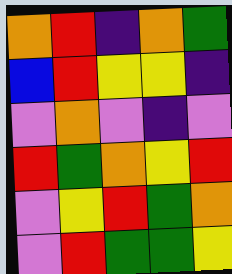[["orange", "red", "indigo", "orange", "green"], ["blue", "red", "yellow", "yellow", "indigo"], ["violet", "orange", "violet", "indigo", "violet"], ["red", "green", "orange", "yellow", "red"], ["violet", "yellow", "red", "green", "orange"], ["violet", "red", "green", "green", "yellow"]]